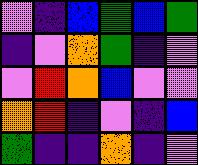[["violet", "indigo", "blue", "green", "blue", "green"], ["indigo", "violet", "orange", "green", "indigo", "violet"], ["violet", "red", "orange", "blue", "violet", "violet"], ["orange", "red", "indigo", "violet", "indigo", "blue"], ["green", "indigo", "indigo", "orange", "indigo", "violet"]]